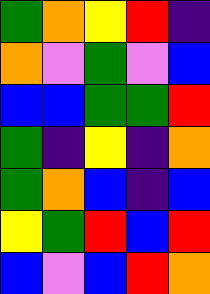[["green", "orange", "yellow", "red", "indigo"], ["orange", "violet", "green", "violet", "blue"], ["blue", "blue", "green", "green", "red"], ["green", "indigo", "yellow", "indigo", "orange"], ["green", "orange", "blue", "indigo", "blue"], ["yellow", "green", "red", "blue", "red"], ["blue", "violet", "blue", "red", "orange"]]